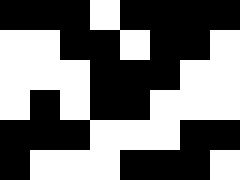[["black", "black", "black", "white", "black", "black", "black", "black"], ["white", "white", "black", "black", "white", "black", "black", "white"], ["white", "white", "white", "black", "black", "black", "white", "white"], ["white", "black", "white", "black", "black", "white", "white", "white"], ["black", "black", "black", "white", "white", "white", "black", "black"], ["black", "white", "white", "white", "black", "black", "black", "white"]]